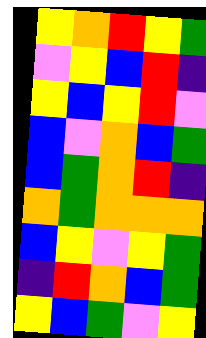[["yellow", "orange", "red", "yellow", "green"], ["violet", "yellow", "blue", "red", "indigo"], ["yellow", "blue", "yellow", "red", "violet"], ["blue", "violet", "orange", "blue", "green"], ["blue", "green", "orange", "red", "indigo"], ["orange", "green", "orange", "orange", "orange"], ["blue", "yellow", "violet", "yellow", "green"], ["indigo", "red", "orange", "blue", "green"], ["yellow", "blue", "green", "violet", "yellow"]]